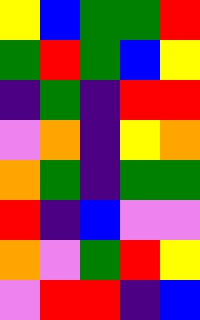[["yellow", "blue", "green", "green", "red"], ["green", "red", "green", "blue", "yellow"], ["indigo", "green", "indigo", "red", "red"], ["violet", "orange", "indigo", "yellow", "orange"], ["orange", "green", "indigo", "green", "green"], ["red", "indigo", "blue", "violet", "violet"], ["orange", "violet", "green", "red", "yellow"], ["violet", "red", "red", "indigo", "blue"]]